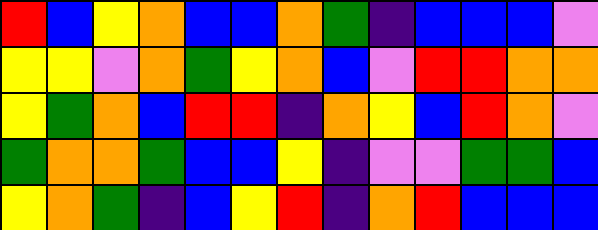[["red", "blue", "yellow", "orange", "blue", "blue", "orange", "green", "indigo", "blue", "blue", "blue", "violet"], ["yellow", "yellow", "violet", "orange", "green", "yellow", "orange", "blue", "violet", "red", "red", "orange", "orange"], ["yellow", "green", "orange", "blue", "red", "red", "indigo", "orange", "yellow", "blue", "red", "orange", "violet"], ["green", "orange", "orange", "green", "blue", "blue", "yellow", "indigo", "violet", "violet", "green", "green", "blue"], ["yellow", "orange", "green", "indigo", "blue", "yellow", "red", "indigo", "orange", "red", "blue", "blue", "blue"]]